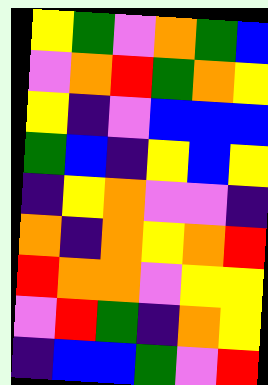[["yellow", "green", "violet", "orange", "green", "blue"], ["violet", "orange", "red", "green", "orange", "yellow"], ["yellow", "indigo", "violet", "blue", "blue", "blue"], ["green", "blue", "indigo", "yellow", "blue", "yellow"], ["indigo", "yellow", "orange", "violet", "violet", "indigo"], ["orange", "indigo", "orange", "yellow", "orange", "red"], ["red", "orange", "orange", "violet", "yellow", "yellow"], ["violet", "red", "green", "indigo", "orange", "yellow"], ["indigo", "blue", "blue", "green", "violet", "red"]]